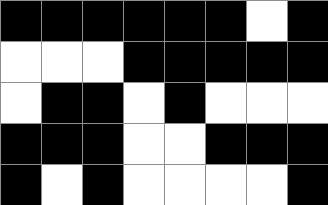[["black", "black", "black", "black", "black", "black", "white", "black"], ["white", "white", "white", "black", "black", "black", "black", "black"], ["white", "black", "black", "white", "black", "white", "white", "white"], ["black", "black", "black", "white", "white", "black", "black", "black"], ["black", "white", "black", "white", "white", "white", "white", "black"]]